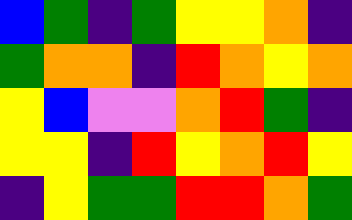[["blue", "green", "indigo", "green", "yellow", "yellow", "orange", "indigo"], ["green", "orange", "orange", "indigo", "red", "orange", "yellow", "orange"], ["yellow", "blue", "violet", "violet", "orange", "red", "green", "indigo"], ["yellow", "yellow", "indigo", "red", "yellow", "orange", "red", "yellow"], ["indigo", "yellow", "green", "green", "red", "red", "orange", "green"]]